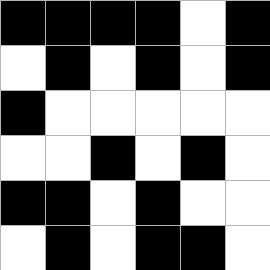[["black", "black", "black", "black", "white", "black"], ["white", "black", "white", "black", "white", "black"], ["black", "white", "white", "white", "white", "white"], ["white", "white", "black", "white", "black", "white"], ["black", "black", "white", "black", "white", "white"], ["white", "black", "white", "black", "black", "white"]]